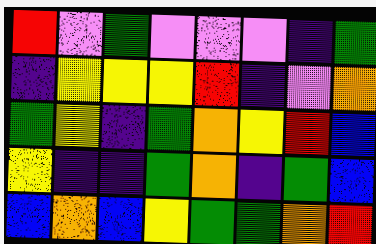[["red", "violet", "green", "violet", "violet", "violet", "indigo", "green"], ["indigo", "yellow", "yellow", "yellow", "red", "indigo", "violet", "orange"], ["green", "yellow", "indigo", "green", "orange", "yellow", "red", "blue"], ["yellow", "indigo", "indigo", "green", "orange", "indigo", "green", "blue"], ["blue", "orange", "blue", "yellow", "green", "green", "orange", "red"]]